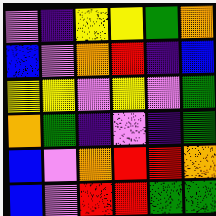[["violet", "indigo", "yellow", "yellow", "green", "orange"], ["blue", "violet", "orange", "red", "indigo", "blue"], ["yellow", "yellow", "violet", "yellow", "violet", "green"], ["orange", "green", "indigo", "violet", "indigo", "green"], ["blue", "violet", "orange", "red", "red", "orange"], ["blue", "violet", "red", "red", "green", "green"]]